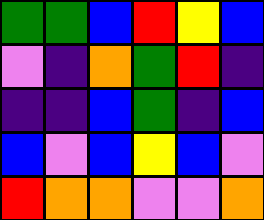[["green", "green", "blue", "red", "yellow", "blue"], ["violet", "indigo", "orange", "green", "red", "indigo"], ["indigo", "indigo", "blue", "green", "indigo", "blue"], ["blue", "violet", "blue", "yellow", "blue", "violet"], ["red", "orange", "orange", "violet", "violet", "orange"]]